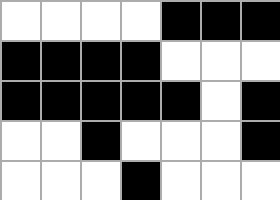[["white", "white", "white", "white", "black", "black", "black"], ["black", "black", "black", "black", "white", "white", "white"], ["black", "black", "black", "black", "black", "white", "black"], ["white", "white", "black", "white", "white", "white", "black"], ["white", "white", "white", "black", "white", "white", "white"]]